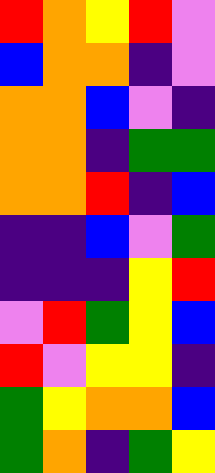[["red", "orange", "yellow", "red", "violet"], ["blue", "orange", "orange", "indigo", "violet"], ["orange", "orange", "blue", "violet", "indigo"], ["orange", "orange", "indigo", "green", "green"], ["orange", "orange", "red", "indigo", "blue"], ["indigo", "indigo", "blue", "violet", "green"], ["indigo", "indigo", "indigo", "yellow", "red"], ["violet", "red", "green", "yellow", "blue"], ["red", "violet", "yellow", "yellow", "indigo"], ["green", "yellow", "orange", "orange", "blue"], ["green", "orange", "indigo", "green", "yellow"]]